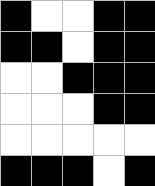[["black", "white", "white", "black", "black"], ["black", "black", "white", "black", "black"], ["white", "white", "black", "black", "black"], ["white", "white", "white", "black", "black"], ["white", "white", "white", "white", "white"], ["black", "black", "black", "white", "black"]]